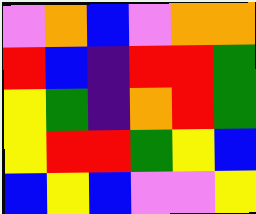[["violet", "orange", "blue", "violet", "orange", "orange"], ["red", "blue", "indigo", "red", "red", "green"], ["yellow", "green", "indigo", "orange", "red", "green"], ["yellow", "red", "red", "green", "yellow", "blue"], ["blue", "yellow", "blue", "violet", "violet", "yellow"]]